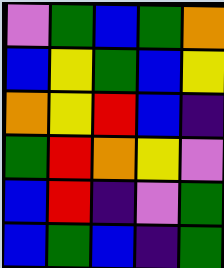[["violet", "green", "blue", "green", "orange"], ["blue", "yellow", "green", "blue", "yellow"], ["orange", "yellow", "red", "blue", "indigo"], ["green", "red", "orange", "yellow", "violet"], ["blue", "red", "indigo", "violet", "green"], ["blue", "green", "blue", "indigo", "green"]]